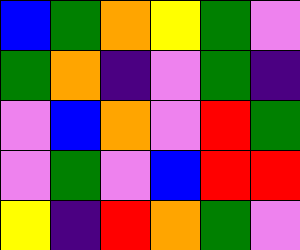[["blue", "green", "orange", "yellow", "green", "violet"], ["green", "orange", "indigo", "violet", "green", "indigo"], ["violet", "blue", "orange", "violet", "red", "green"], ["violet", "green", "violet", "blue", "red", "red"], ["yellow", "indigo", "red", "orange", "green", "violet"]]